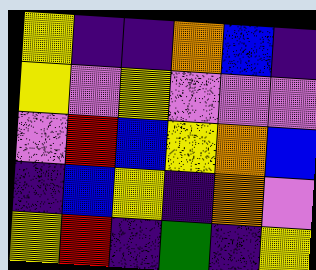[["yellow", "indigo", "indigo", "orange", "blue", "indigo"], ["yellow", "violet", "yellow", "violet", "violet", "violet"], ["violet", "red", "blue", "yellow", "orange", "blue"], ["indigo", "blue", "yellow", "indigo", "orange", "violet"], ["yellow", "red", "indigo", "green", "indigo", "yellow"]]